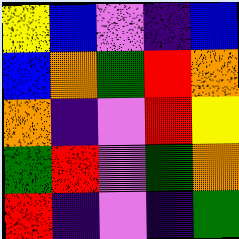[["yellow", "blue", "violet", "indigo", "blue"], ["blue", "orange", "green", "red", "orange"], ["orange", "indigo", "violet", "red", "yellow"], ["green", "red", "violet", "green", "orange"], ["red", "indigo", "violet", "indigo", "green"]]